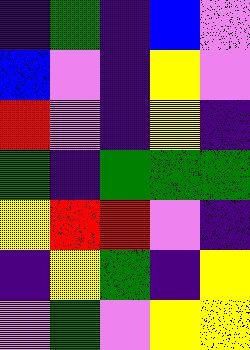[["indigo", "green", "indigo", "blue", "violet"], ["blue", "violet", "indigo", "yellow", "violet"], ["red", "violet", "indigo", "yellow", "indigo"], ["green", "indigo", "green", "green", "green"], ["yellow", "red", "red", "violet", "indigo"], ["indigo", "yellow", "green", "indigo", "yellow"], ["violet", "green", "violet", "yellow", "yellow"]]